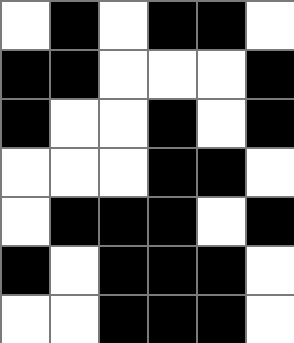[["white", "black", "white", "black", "black", "white"], ["black", "black", "white", "white", "white", "black"], ["black", "white", "white", "black", "white", "black"], ["white", "white", "white", "black", "black", "white"], ["white", "black", "black", "black", "white", "black"], ["black", "white", "black", "black", "black", "white"], ["white", "white", "black", "black", "black", "white"]]